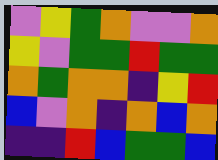[["violet", "yellow", "green", "orange", "violet", "violet", "orange"], ["yellow", "violet", "green", "green", "red", "green", "green"], ["orange", "green", "orange", "orange", "indigo", "yellow", "red"], ["blue", "violet", "orange", "indigo", "orange", "blue", "orange"], ["indigo", "indigo", "red", "blue", "green", "green", "blue"]]